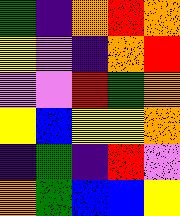[["green", "indigo", "orange", "red", "orange"], ["yellow", "violet", "indigo", "orange", "red"], ["violet", "violet", "red", "green", "orange"], ["yellow", "blue", "yellow", "yellow", "orange"], ["indigo", "green", "indigo", "red", "violet"], ["orange", "green", "blue", "blue", "yellow"]]